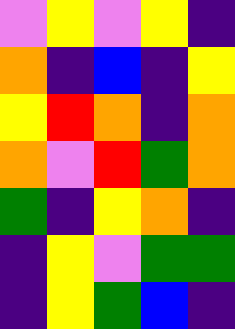[["violet", "yellow", "violet", "yellow", "indigo"], ["orange", "indigo", "blue", "indigo", "yellow"], ["yellow", "red", "orange", "indigo", "orange"], ["orange", "violet", "red", "green", "orange"], ["green", "indigo", "yellow", "orange", "indigo"], ["indigo", "yellow", "violet", "green", "green"], ["indigo", "yellow", "green", "blue", "indigo"]]